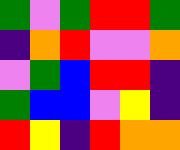[["green", "violet", "green", "red", "red", "green"], ["indigo", "orange", "red", "violet", "violet", "orange"], ["violet", "green", "blue", "red", "red", "indigo"], ["green", "blue", "blue", "violet", "yellow", "indigo"], ["red", "yellow", "indigo", "red", "orange", "orange"]]